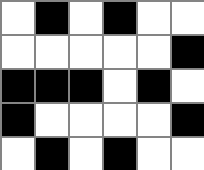[["white", "black", "white", "black", "white", "white"], ["white", "white", "white", "white", "white", "black"], ["black", "black", "black", "white", "black", "white"], ["black", "white", "white", "white", "white", "black"], ["white", "black", "white", "black", "white", "white"]]